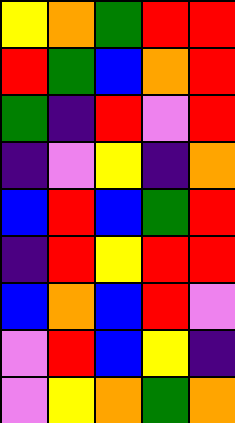[["yellow", "orange", "green", "red", "red"], ["red", "green", "blue", "orange", "red"], ["green", "indigo", "red", "violet", "red"], ["indigo", "violet", "yellow", "indigo", "orange"], ["blue", "red", "blue", "green", "red"], ["indigo", "red", "yellow", "red", "red"], ["blue", "orange", "blue", "red", "violet"], ["violet", "red", "blue", "yellow", "indigo"], ["violet", "yellow", "orange", "green", "orange"]]